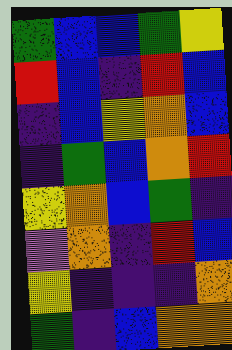[["green", "blue", "blue", "green", "yellow"], ["red", "blue", "indigo", "red", "blue"], ["indigo", "blue", "yellow", "orange", "blue"], ["indigo", "green", "blue", "orange", "red"], ["yellow", "orange", "blue", "green", "indigo"], ["violet", "orange", "indigo", "red", "blue"], ["yellow", "indigo", "indigo", "indigo", "orange"], ["green", "indigo", "blue", "orange", "orange"]]